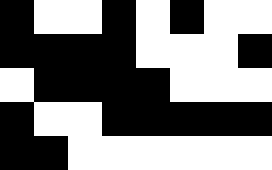[["black", "white", "white", "black", "white", "black", "white", "white"], ["black", "black", "black", "black", "white", "white", "white", "black"], ["white", "black", "black", "black", "black", "white", "white", "white"], ["black", "white", "white", "black", "black", "black", "black", "black"], ["black", "black", "white", "white", "white", "white", "white", "white"]]